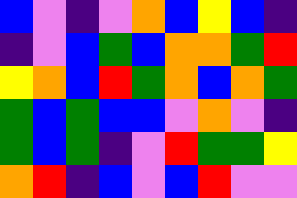[["blue", "violet", "indigo", "violet", "orange", "blue", "yellow", "blue", "indigo"], ["indigo", "violet", "blue", "green", "blue", "orange", "orange", "green", "red"], ["yellow", "orange", "blue", "red", "green", "orange", "blue", "orange", "green"], ["green", "blue", "green", "blue", "blue", "violet", "orange", "violet", "indigo"], ["green", "blue", "green", "indigo", "violet", "red", "green", "green", "yellow"], ["orange", "red", "indigo", "blue", "violet", "blue", "red", "violet", "violet"]]